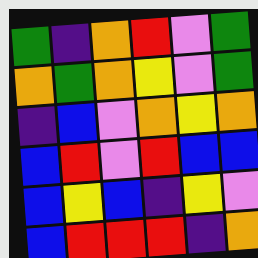[["green", "indigo", "orange", "red", "violet", "green"], ["orange", "green", "orange", "yellow", "violet", "green"], ["indigo", "blue", "violet", "orange", "yellow", "orange"], ["blue", "red", "violet", "red", "blue", "blue"], ["blue", "yellow", "blue", "indigo", "yellow", "violet"], ["blue", "red", "red", "red", "indigo", "orange"]]